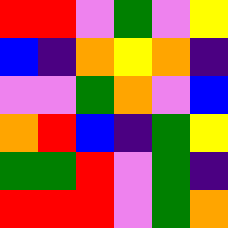[["red", "red", "violet", "green", "violet", "yellow"], ["blue", "indigo", "orange", "yellow", "orange", "indigo"], ["violet", "violet", "green", "orange", "violet", "blue"], ["orange", "red", "blue", "indigo", "green", "yellow"], ["green", "green", "red", "violet", "green", "indigo"], ["red", "red", "red", "violet", "green", "orange"]]